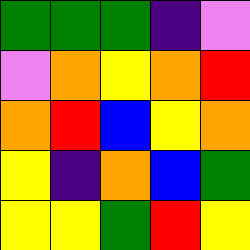[["green", "green", "green", "indigo", "violet"], ["violet", "orange", "yellow", "orange", "red"], ["orange", "red", "blue", "yellow", "orange"], ["yellow", "indigo", "orange", "blue", "green"], ["yellow", "yellow", "green", "red", "yellow"]]